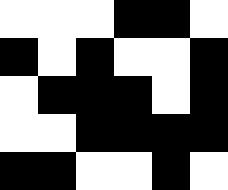[["white", "white", "white", "black", "black", "white"], ["black", "white", "black", "white", "white", "black"], ["white", "black", "black", "black", "white", "black"], ["white", "white", "black", "black", "black", "black"], ["black", "black", "white", "white", "black", "white"]]